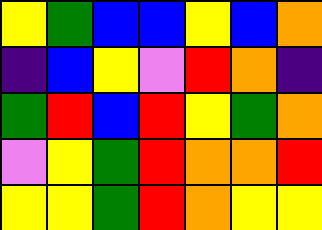[["yellow", "green", "blue", "blue", "yellow", "blue", "orange"], ["indigo", "blue", "yellow", "violet", "red", "orange", "indigo"], ["green", "red", "blue", "red", "yellow", "green", "orange"], ["violet", "yellow", "green", "red", "orange", "orange", "red"], ["yellow", "yellow", "green", "red", "orange", "yellow", "yellow"]]